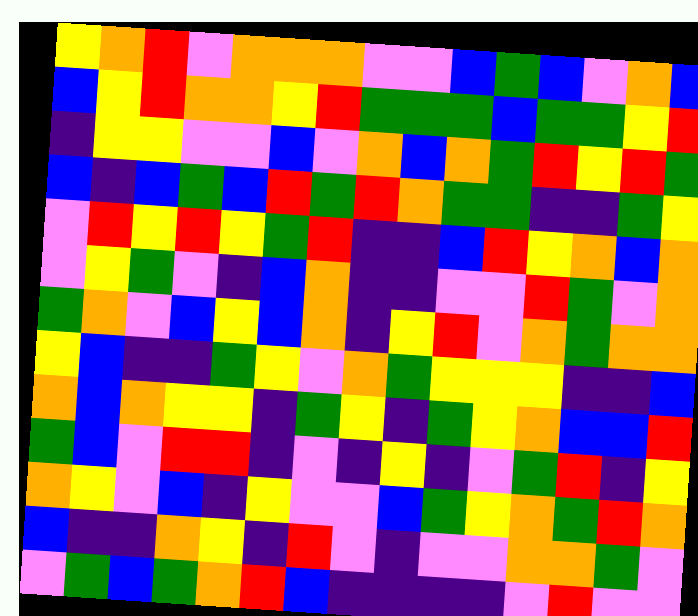[["yellow", "orange", "red", "violet", "orange", "orange", "orange", "violet", "violet", "blue", "green", "blue", "violet", "orange", "blue"], ["blue", "yellow", "red", "orange", "orange", "yellow", "red", "green", "green", "green", "blue", "green", "green", "yellow", "red"], ["indigo", "yellow", "yellow", "violet", "violet", "blue", "violet", "orange", "blue", "orange", "green", "red", "yellow", "red", "green"], ["blue", "indigo", "blue", "green", "blue", "red", "green", "red", "orange", "green", "green", "indigo", "indigo", "green", "yellow"], ["violet", "red", "yellow", "red", "yellow", "green", "red", "indigo", "indigo", "blue", "red", "yellow", "orange", "blue", "orange"], ["violet", "yellow", "green", "violet", "indigo", "blue", "orange", "indigo", "indigo", "violet", "violet", "red", "green", "violet", "orange"], ["green", "orange", "violet", "blue", "yellow", "blue", "orange", "indigo", "yellow", "red", "violet", "orange", "green", "orange", "orange"], ["yellow", "blue", "indigo", "indigo", "green", "yellow", "violet", "orange", "green", "yellow", "yellow", "yellow", "indigo", "indigo", "blue"], ["orange", "blue", "orange", "yellow", "yellow", "indigo", "green", "yellow", "indigo", "green", "yellow", "orange", "blue", "blue", "red"], ["green", "blue", "violet", "red", "red", "indigo", "violet", "indigo", "yellow", "indigo", "violet", "green", "red", "indigo", "yellow"], ["orange", "yellow", "violet", "blue", "indigo", "yellow", "violet", "violet", "blue", "green", "yellow", "orange", "green", "red", "orange"], ["blue", "indigo", "indigo", "orange", "yellow", "indigo", "red", "violet", "indigo", "violet", "violet", "orange", "orange", "green", "violet"], ["violet", "green", "blue", "green", "orange", "red", "blue", "indigo", "indigo", "indigo", "indigo", "violet", "red", "violet", "violet"]]